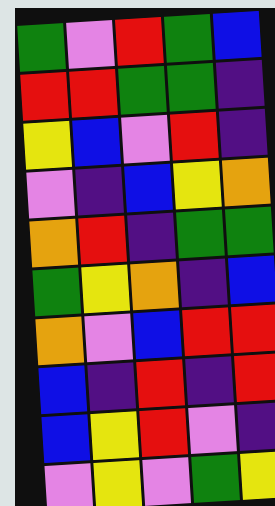[["green", "violet", "red", "green", "blue"], ["red", "red", "green", "green", "indigo"], ["yellow", "blue", "violet", "red", "indigo"], ["violet", "indigo", "blue", "yellow", "orange"], ["orange", "red", "indigo", "green", "green"], ["green", "yellow", "orange", "indigo", "blue"], ["orange", "violet", "blue", "red", "red"], ["blue", "indigo", "red", "indigo", "red"], ["blue", "yellow", "red", "violet", "indigo"], ["violet", "yellow", "violet", "green", "yellow"]]